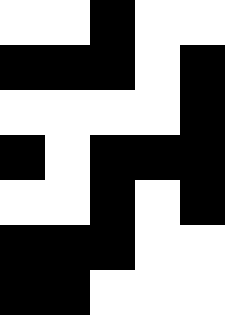[["white", "white", "black", "white", "white"], ["black", "black", "black", "white", "black"], ["white", "white", "white", "white", "black"], ["black", "white", "black", "black", "black"], ["white", "white", "black", "white", "black"], ["black", "black", "black", "white", "white"], ["black", "black", "white", "white", "white"]]